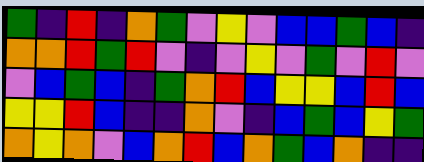[["green", "indigo", "red", "indigo", "orange", "green", "violet", "yellow", "violet", "blue", "blue", "green", "blue", "indigo"], ["orange", "orange", "red", "green", "red", "violet", "indigo", "violet", "yellow", "violet", "green", "violet", "red", "violet"], ["violet", "blue", "green", "blue", "indigo", "green", "orange", "red", "blue", "yellow", "yellow", "blue", "red", "blue"], ["yellow", "yellow", "red", "blue", "indigo", "indigo", "orange", "violet", "indigo", "blue", "green", "blue", "yellow", "green"], ["orange", "yellow", "orange", "violet", "blue", "orange", "red", "blue", "orange", "green", "blue", "orange", "indigo", "indigo"]]